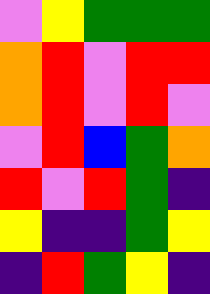[["violet", "yellow", "green", "green", "green"], ["orange", "red", "violet", "red", "red"], ["orange", "red", "violet", "red", "violet"], ["violet", "red", "blue", "green", "orange"], ["red", "violet", "red", "green", "indigo"], ["yellow", "indigo", "indigo", "green", "yellow"], ["indigo", "red", "green", "yellow", "indigo"]]